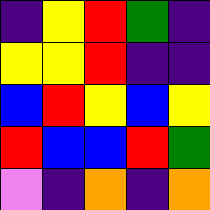[["indigo", "yellow", "red", "green", "indigo"], ["yellow", "yellow", "red", "indigo", "indigo"], ["blue", "red", "yellow", "blue", "yellow"], ["red", "blue", "blue", "red", "green"], ["violet", "indigo", "orange", "indigo", "orange"]]